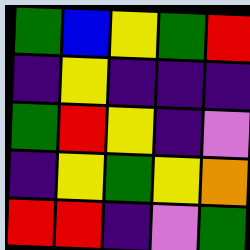[["green", "blue", "yellow", "green", "red"], ["indigo", "yellow", "indigo", "indigo", "indigo"], ["green", "red", "yellow", "indigo", "violet"], ["indigo", "yellow", "green", "yellow", "orange"], ["red", "red", "indigo", "violet", "green"]]